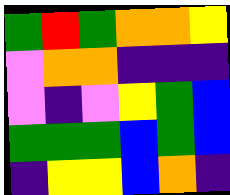[["green", "red", "green", "orange", "orange", "yellow"], ["violet", "orange", "orange", "indigo", "indigo", "indigo"], ["violet", "indigo", "violet", "yellow", "green", "blue"], ["green", "green", "green", "blue", "green", "blue"], ["indigo", "yellow", "yellow", "blue", "orange", "indigo"]]